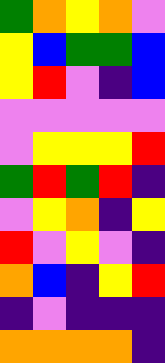[["green", "orange", "yellow", "orange", "violet"], ["yellow", "blue", "green", "green", "blue"], ["yellow", "red", "violet", "indigo", "blue"], ["violet", "violet", "violet", "violet", "violet"], ["violet", "yellow", "yellow", "yellow", "red"], ["green", "red", "green", "red", "indigo"], ["violet", "yellow", "orange", "indigo", "yellow"], ["red", "violet", "yellow", "violet", "indigo"], ["orange", "blue", "indigo", "yellow", "red"], ["indigo", "violet", "indigo", "indigo", "indigo"], ["orange", "orange", "orange", "orange", "indigo"]]